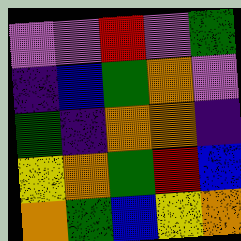[["violet", "violet", "red", "violet", "green"], ["indigo", "blue", "green", "orange", "violet"], ["green", "indigo", "orange", "orange", "indigo"], ["yellow", "orange", "green", "red", "blue"], ["orange", "green", "blue", "yellow", "orange"]]